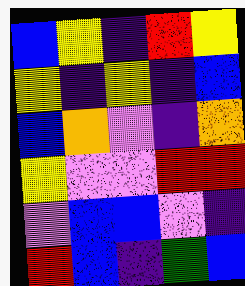[["blue", "yellow", "indigo", "red", "yellow"], ["yellow", "indigo", "yellow", "indigo", "blue"], ["blue", "orange", "violet", "indigo", "orange"], ["yellow", "violet", "violet", "red", "red"], ["violet", "blue", "blue", "violet", "indigo"], ["red", "blue", "indigo", "green", "blue"]]